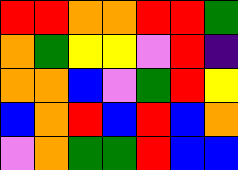[["red", "red", "orange", "orange", "red", "red", "green"], ["orange", "green", "yellow", "yellow", "violet", "red", "indigo"], ["orange", "orange", "blue", "violet", "green", "red", "yellow"], ["blue", "orange", "red", "blue", "red", "blue", "orange"], ["violet", "orange", "green", "green", "red", "blue", "blue"]]